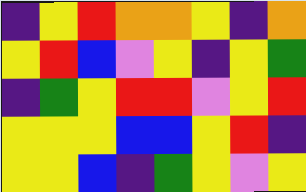[["indigo", "yellow", "red", "orange", "orange", "yellow", "indigo", "orange"], ["yellow", "red", "blue", "violet", "yellow", "indigo", "yellow", "green"], ["indigo", "green", "yellow", "red", "red", "violet", "yellow", "red"], ["yellow", "yellow", "yellow", "blue", "blue", "yellow", "red", "indigo"], ["yellow", "yellow", "blue", "indigo", "green", "yellow", "violet", "yellow"]]